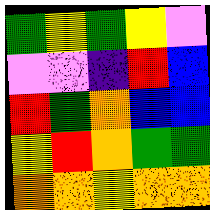[["green", "yellow", "green", "yellow", "violet"], ["violet", "violet", "indigo", "red", "blue"], ["red", "green", "orange", "blue", "blue"], ["yellow", "red", "orange", "green", "green"], ["orange", "orange", "yellow", "orange", "orange"]]